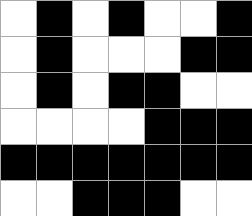[["white", "black", "white", "black", "white", "white", "black"], ["white", "black", "white", "white", "white", "black", "black"], ["white", "black", "white", "black", "black", "white", "white"], ["white", "white", "white", "white", "black", "black", "black"], ["black", "black", "black", "black", "black", "black", "black"], ["white", "white", "black", "black", "black", "white", "white"]]